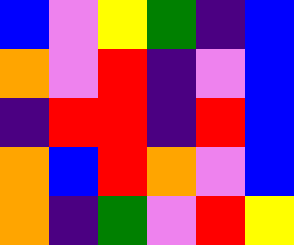[["blue", "violet", "yellow", "green", "indigo", "blue"], ["orange", "violet", "red", "indigo", "violet", "blue"], ["indigo", "red", "red", "indigo", "red", "blue"], ["orange", "blue", "red", "orange", "violet", "blue"], ["orange", "indigo", "green", "violet", "red", "yellow"]]